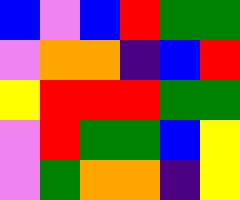[["blue", "violet", "blue", "red", "green", "green"], ["violet", "orange", "orange", "indigo", "blue", "red"], ["yellow", "red", "red", "red", "green", "green"], ["violet", "red", "green", "green", "blue", "yellow"], ["violet", "green", "orange", "orange", "indigo", "yellow"]]